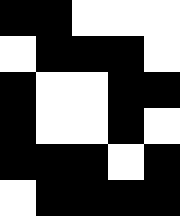[["black", "black", "white", "white", "white"], ["white", "black", "black", "black", "white"], ["black", "white", "white", "black", "black"], ["black", "white", "white", "black", "white"], ["black", "black", "black", "white", "black"], ["white", "black", "black", "black", "black"]]